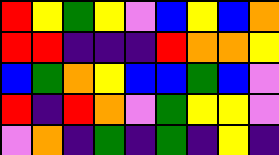[["red", "yellow", "green", "yellow", "violet", "blue", "yellow", "blue", "orange"], ["red", "red", "indigo", "indigo", "indigo", "red", "orange", "orange", "yellow"], ["blue", "green", "orange", "yellow", "blue", "blue", "green", "blue", "violet"], ["red", "indigo", "red", "orange", "violet", "green", "yellow", "yellow", "violet"], ["violet", "orange", "indigo", "green", "indigo", "green", "indigo", "yellow", "indigo"]]